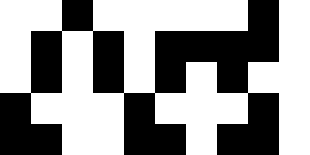[["white", "white", "black", "white", "white", "white", "white", "white", "black", "white"], ["white", "black", "white", "black", "white", "black", "black", "black", "black", "white"], ["white", "black", "white", "black", "white", "black", "white", "black", "white", "white"], ["black", "white", "white", "white", "black", "white", "white", "white", "black", "white"], ["black", "black", "white", "white", "black", "black", "white", "black", "black", "white"]]